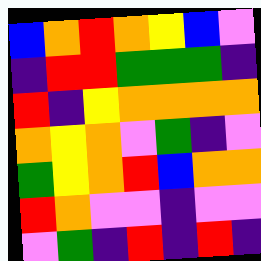[["blue", "orange", "red", "orange", "yellow", "blue", "violet"], ["indigo", "red", "red", "green", "green", "green", "indigo"], ["red", "indigo", "yellow", "orange", "orange", "orange", "orange"], ["orange", "yellow", "orange", "violet", "green", "indigo", "violet"], ["green", "yellow", "orange", "red", "blue", "orange", "orange"], ["red", "orange", "violet", "violet", "indigo", "violet", "violet"], ["violet", "green", "indigo", "red", "indigo", "red", "indigo"]]